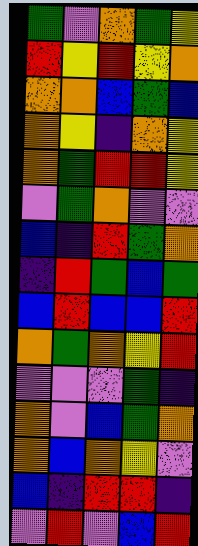[["green", "violet", "orange", "green", "yellow"], ["red", "yellow", "red", "yellow", "orange"], ["orange", "orange", "blue", "green", "blue"], ["orange", "yellow", "indigo", "orange", "yellow"], ["orange", "green", "red", "red", "yellow"], ["violet", "green", "orange", "violet", "violet"], ["blue", "indigo", "red", "green", "orange"], ["indigo", "red", "green", "blue", "green"], ["blue", "red", "blue", "blue", "red"], ["orange", "green", "orange", "yellow", "red"], ["violet", "violet", "violet", "green", "indigo"], ["orange", "violet", "blue", "green", "orange"], ["orange", "blue", "orange", "yellow", "violet"], ["blue", "indigo", "red", "red", "indigo"], ["violet", "red", "violet", "blue", "red"]]